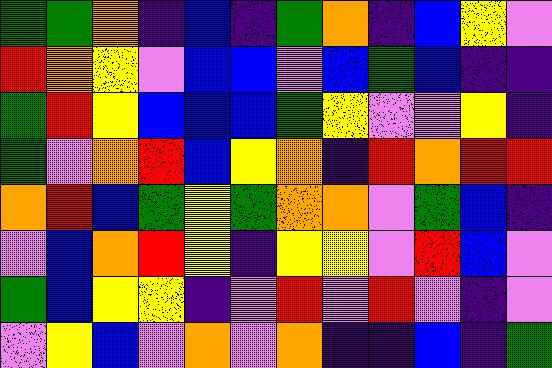[["green", "green", "orange", "indigo", "blue", "indigo", "green", "orange", "indigo", "blue", "yellow", "violet"], ["red", "orange", "yellow", "violet", "blue", "blue", "violet", "blue", "green", "blue", "indigo", "indigo"], ["green", "red", "yellow", "blue", "blue", "blue", "green", "yellow", "violet", "violet", "yellow", "indigo"], ["green", "violet", "orange", "red", "blue", "yellow", "orange", "indigo", "red", "orange", "red", "red"], ["orange", "red", "blue", "green", "yellow", "green", "orange", "orange", "violet", "green", "blue", "indigo"], ["violet", "blue", "orange", "red", "yellow", "indigo", "yellow", "yellow", "violet", "red", "blue", "violet"], ["green", "blue", "yellow", "yellow", "indigo", "violet", "red", "violet", "red", "violet", "indigo", "violet"], ["violet", "yellow", "blue", "violet", "orange", "violet", "orange", "indigo", "indigo", "blue", "indigo", "green"]]